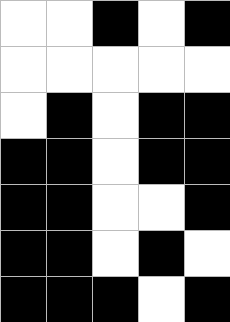[["white", "white", "black", "white", "black"], ["white", "white", "white", "white", "white"], ["white", "black", "white", "black", "black"], ["black", "black", "white", "black", "black"], ["black", "black", "white", "white", "black"], ["black", "black", "white", "black", "white"], ["black", "black", "black", "white", "black"]]